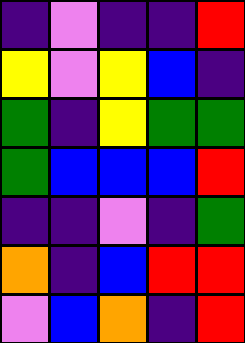[["indigo", "violet", "indigo", "indigo", "red"], ["yellow", "violet", "yellow", "blue", "indigo"], ["green", "indigo", "yellow", "green", "green"], ["green", "blue", "blue", "blue", "red"], ["indigo", "indigo", "violet", "indigo", "green"], ["orange", "indigo", "blue", "red", "red"], ["violet", "blue", "orange", "indigo", "red"]]